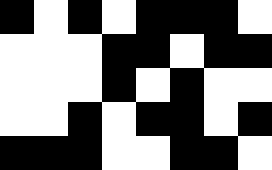[["black", "white", "black", "white", "black", "black", "black", "white"], ["white", "white", "white", "black", "black", "white", "black", "black"], ["white", "white", "white", "black", "white", "black", "white", "white"], ["white", "white", "black", "white", "black", "black", "white", "black"], ["black", "black", "black", "white", "white", "black", "black", "white"]]